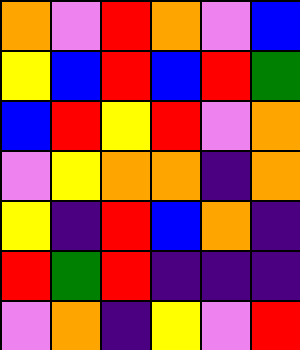[["orange", "violet", "red", "orange", "violet", "blue"], ["yellow", "blue", "red", "blue", "red", "green"], ["blue", "red", "yellow", "red", "violet", "orange"], ["violet", "yellow", "orange", "orange", "indigo", "orange"], ["yellow", "indigo", "red", "blue", "orange", "indigo"], ["red", "green", "red", "indigo", "indigo", "indigo"], ["violet", "orange", "indigo", "yellow", "violet", "red"]]